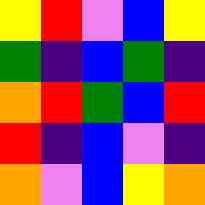[["yellow", "red", "violet", "blue", "yellow"], ["green", "indigo", "blue", "green", "indigo"], ["orange", "red", "green", "blue", "red"], ["red", "indigo", "blue", "violet", "indigo"], ["orange", "violet", "blue", "yellow", "orange"]]